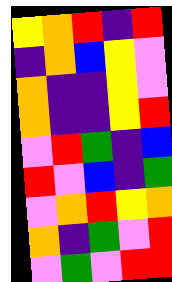[["yellow", "orange", "red", "indigo", "red"], ["indigo", "orange", "blue", "yellow", "violet"], ["orange", "indigo", "indigo", "yellow", "violet"], ["orange", "indigo", "indigo", "yellow", "red"], ["violet", "red", "green", "indigo", "blue"], ["red", "violet", "blue", "indigo", "green"], ["violet", "orange", "red", "yellow", "orange"], ["orange", "indigo", "green", "violet", "red"], ["violet", "green", "violet", "red", "red"]]